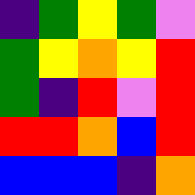[["indigo", "green", "yellow", "green", "violet"], ["green", "yellow", "orange", "yellow", "red"], ["green", "indigo", "red", "violet", "red"], ["red", "red", "orange", "blue", "red"], ["blue", "blue", "blue", "indigo", "orange"]]